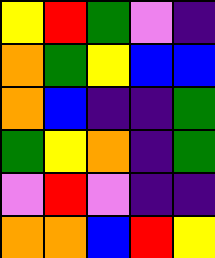[["yellow", "red", "green", "violet", "indigo"], ["orange", "green", "yellow", "blue", "blue"], ["orange", "blue", "indigo", "indigo", "green"], ["green", "yellow", "orange", "indigo", "green"], ["violet", "red", "violet", "indigo", "indigo"], ["orange", "orange", "blue", "red", "yellow"]]